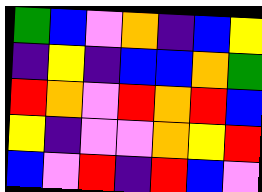[["green", "blue", "violet", "orange", "indigo", "blue", "yellow"], ["indigo", "yellow", "indigo", "blue", "blue", "orange", "green"], ["red", "orange", "violet", "red", "orange", "red", "blue"], ["yellow", "indigo", "violet", "violet", "orange", "yellow", "red"], ["blue", "violet", "red", "indigo", "red", "blue", "violet"]]